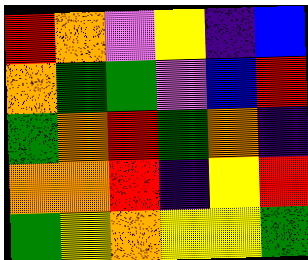[["red", "orange", "violet", "yellow", "indigo", "blue"], ["orange", "green", "green", "violet", "blue", "red"], ["green", "orange", "red", "green", "orange", "indigo"], ["orange", "orange", "red", "indigo", "yellow", "red"], ["green", "yellow", "orange", "yellow", "yellow", "green"]]